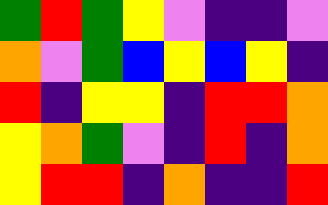[["green", "red", "green", "yellow", "violet", "indigo", "indigo", "violet"], ["orange", "violet", "green", "blue", "yellow", "blue", "yellow", "indigo"], ["red", "indigo", "yellow", "yellow", "indigo", "red", "red", "orange"], ["yellow", "orange", "green", "violet", "indigo", "red", "indigo", "orange"], ["yellow", "red", "red", "indigo", "orange", "indigo", "indigo", "red"]]